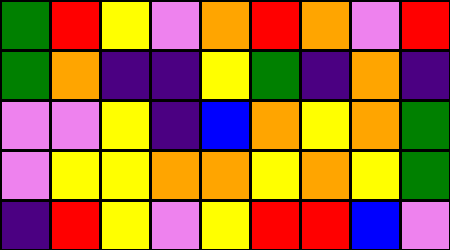[["green", "red", "yellow", "violet", "orange", "red", "orange", "violet", "red"], ["green", "orange", "indigo", "indigo", "yellow", "green", "indigo", "orange", "indigo"], ["violet", "violet", "yellow", "indigo", "blue", "orange", "yellow", "orange", "green"], ["violet", "yellow", "yellow", "orange", "orange", "yellow", "orange", "yellow", "green"], ["indigo", "red", "yellow", "violet", "yellow", "red", "red", "blue", "violet"]]